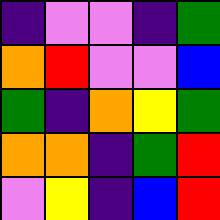[["indigo", "violet", "violet", "indigo", "green"], ["orange", "red", "violet", "violet", "blue"], ["green", "indigo", "orange", "yellow", "green"], ["orange", "orange", "indigo", "green", "red"], ["violet", "yellow", "indigo", "blue", "red"]]